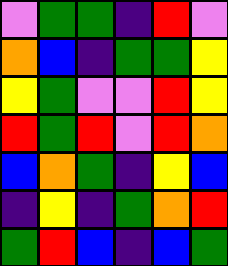[["violet", "green", "green", "indigo", "red", "violet"], ["orange", "blue", "indigo", "green", "green", "yellow"], ["yellow", "green", "violet", "violet", "red", "yellow"], ["red", "green", "red", "violet", "red", "orange"], ["blue", "orange", "green", "indigo", "yellow", "blue"], ["indigo", "yellow", "indigo", "green", "orange", "red"], ["green", "red", "blue", "indigo", "blue", "green"]]